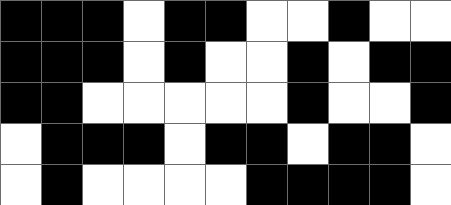[["black", "black", "black", "white", "black", "black", "white", "white", "black", "white", "white"], ["black", "black", "black", "white", "black", "white", "white", "black", "white", "black", "black"], ["black", "black", "white", "white", "white", "white", "white", "black", "white", "white", "black"], ["white", "black", "black", "black", "white", "black", "black", "white", "black", "black", "white"], ["white", "black", "white", "white", "white", "white", "black", "black", "black", "black", "white"]]